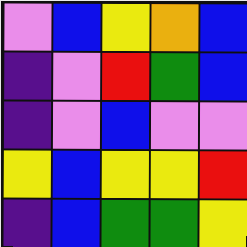[["violet", "blue", "yellow", "orange", "blue"], ["indigo", "violet", "red", "green", "blue"], ["indigo", "violet", "blue", "violet", "violet"], ["yellow", "blue", "yellow", "yellow", "red"], ["indigo", "blue", "green", "green", "yellow"]]